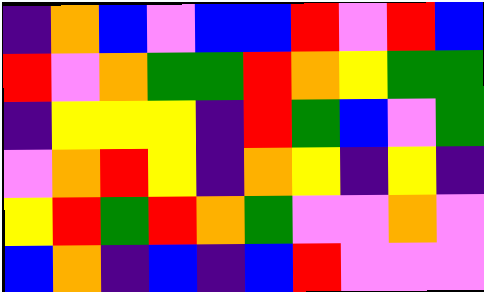[["indigo", "orange", "blue", "violet", "blue", "blue", "red", "violet", "red", "blue"], ["red", "violet", "orange", "green", "green", "red", "orange", "yellow", "green", "green"], ["indigo", "yellow", "yellow", "yellow", "indigo", "red", "green", "blue", "violet", "green"], ["violet", "orange", "red", "yellow", "indigo", "orange", "yellow", "indigo", "yellow", "indigo"], ["yellow", "red", "green", "red", "orange", "green", "violet", "violet", "orange", "violet"], ["blue", "orange", "indigo", "blue", "indigo", "blue", "red", "violet", "violet", "violet"]]